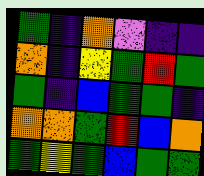[["green", "indigo", "orange", "violet", "indigo", "indigo"], ["orange", "indigo", "yellow", "green", "red", "green"], ["green", "indigo", "blue", "green", "green", "indigo"], ["orange", "orange", "green", "red", "blue", "orange"], ["green", "yellow", "green", "blue", "green", "green"]]